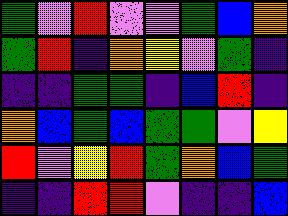[["green", "violet", "red", "violet", "violet", "green", "blue", "orange"], ["green", "red", "indigo", "orange", "yellow", "violet", "green", "indigo"], ["indigo", "indigo", "green", "green", "indigo", "blue", "red", "indigo"], ["orange", "blue", "green", "blue", "green", "green", "violet", "yellow"], ["red", "violet", "yellow", "red", "green", "orange", "blue", "green"], ["indigo", "indigo", "red", "red", "violet", "indigo", "indigo", "blue"]]